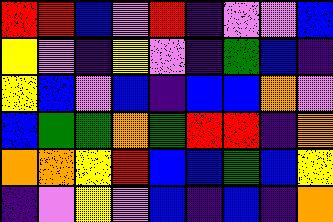[["red", "red", "blue", "violet", "red", "indigo", "violet", "violet", "blue"], ["yellow", "violet", "indigo", "yellow", "violet", "indigo", "green", "blue", "indigo"], ["yellow", "blue", "violet", "blue", "indigo", "blue", "blue", "orange", "violet"], ["blue", "green", "green", "orange", "green", "red", "red", "indigo", "orange"], ["orange", "orange", "yellow", "red", "blue", "blue", "green", "blue", "yellow"], ["indigo", "violet", "yellow", "violet", "blue", "indigo", "blue", "indigo", "orange"]]